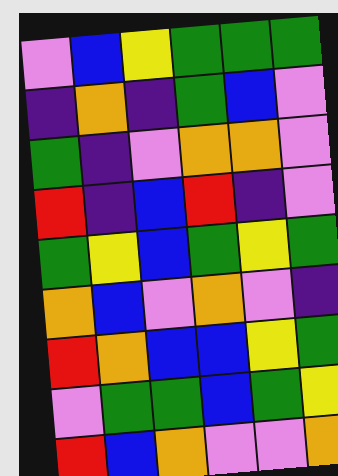[["violet", "blue", "yellow", "green", "green", "green"], ["indigo", "orange", "indigo", "green", "blue", "violet"], ["green", "indigo", "violet", "orange", "orange", "violet"], ["red", "indigo", "blue", "red", "indigo", "violet"], ["green", "yellow", "blue", "green", "yellow", "green"], ["orange", "blue", "violet", "orange", "violet", "indigo"], ["red", "orange", "blue", "blue", "yellow", "green"], ["violet", "green", "green", "blue", "green", "yellow"], ["red", "blue", "orange", "violet", "violet", "orange"]]